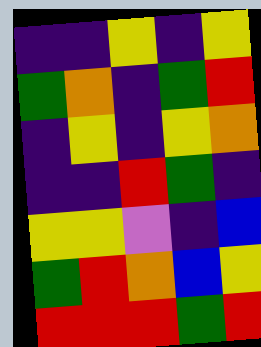[["indigo", "indigo", "yellow", "indigo", "yellow"], ["green", "orange", "indigo", "green", "red"], ["indigo", "yellow", "indigo", "yellow", "orange"], ["indigo", "indigo", "red", "green", "indigo"], ["yellow", "yellow", "violet", "indigo", "blue"], ["green", "red", "orange", "blue", "yellow"], ["red", "red", "red", "green", "red"]]